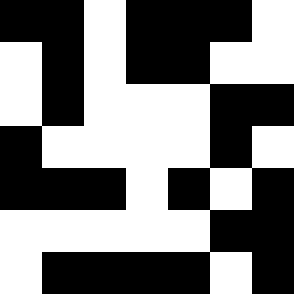[["black", "black", "white", "black", "black", "black", "white"], ["white", "black", "white", "black", "black", "white", "white"], ["white", "black", "white", "white", "white", "black", "black"], ["black", "white", "white", "white", "white", "black", "white"], ["black", "black", "black", "white", "black", "white", "black"], ["white", "white", "white", "white", "white", "black", "black"], ["white", "black", "black", "black", "black", "white", "black"]]